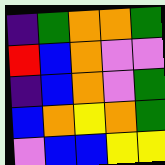[["indigo", "green", "orange", "orange", "green"], ["red", "blue", "orange", "violet", "violet"], ["indigo", "blue", "orange", "violet", "green"], ["blue", "orange", "yellow", "orange", "green"], ["violet", "blue", "blue", "yellow", "yellow"]]